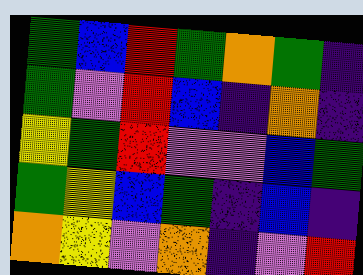[["green", "blue", "red", "green", "orange", "green", "indigo"], ["green", "violet", "red", "blue", "indigo", "orange", "indigo"], ["yellow", "green", "red", "violet", "violet", "blue", "green"], ["green", "yellow", "blue", "green", "indigo", "blue", "indigo"], ["orange", "yellow", "violet", "orange", "indigo", "violet", "red"]]